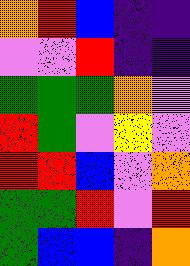[["orange", "red", "blue", "indigo", "indigo"], ["violet", "violet", "red", "indigo", "indigo"], ["green", "green", "green", "orange", "violet"], ["red", "green", "violet", "yellow", "violet"], ["red", "red", "blue", "violet", "orange"], ["green", "green", "red", "violet", "red"], ["green", "blue", "blue", "indigo", "orange"]]